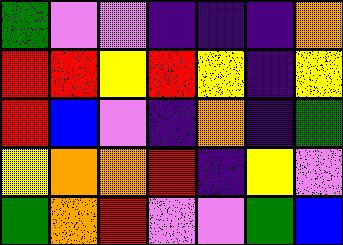[["green", "violet", "violet", "indigo", "indigo", "indigo", "orange"], ["red", "red", "yellow", "red", "yellow", "indigo", "yellow"], ["red", "blue", "violet", "indigo", "orange", "indigo", "green"], ["yellow", "orange", "orange", "red", "indigo", "yellow", "violet"], ["green", "orange", "red", "violet", "violet", "green", "blue"]]